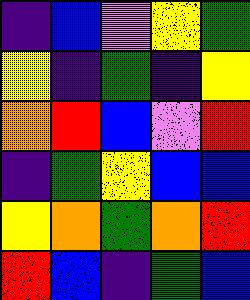[["indigo", "blue", "violet", "yellow", "green"], ["yellow", "indigo", "green", "indigo", "yellow"], ["orange", "red", "blue", "violet", "red"], ["indigo", "green", "yellow", "blue", "blue"], ["yellow", "orange", "green", "orange", "red"], ["red", "blue", "indigo", "green", "blue"]]